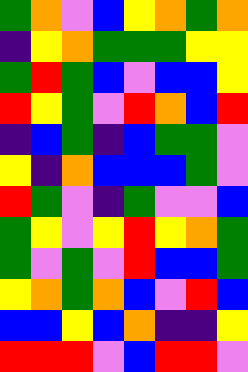[["green", "orange", "violet", "blue", "yellow", "orange", "green", "orange"], ["indigo", "yellow", "orange", "green", "green", "green", "yellow", "yellow"], ["green", "red", "green", "blue", "violet", "blue", "blue", "yellow"], ["red", "yellow", "green", "violet", "red", "orange", "blue", "red"], ["indigo", "blue", "green", "indigo", "blue", "green", "green", "violet"], ["yellow", "indigo", "orange", "blue", "blue", "blue", "green", "violet"], ["red", "green", "violet", "indigo", "green", "violet", "violet", "blue"], ["green", "yellow", "violet", "yellow", "red", "yellow", "orange", "green"], ["green", "violet", "green", "violet", "red", "blue", "blue", "green"], ["yellow", "orange", "green", "orange", "blue", "violet", "red", "blue"], ["blue", "blue", "yellow", "blue", "orange", "indigo", "indigo", "yellow"], ["red", "red", "red", "violet", "blue", "red", "red", "violet"]]